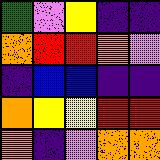[["green", "violet", "yellow", "indigo", "indigo"], ["orange", "red", "red", "orange", "violet"], ["indigo", "blue", "blue", "indigo", "indigo"], ["orange", "yellow", "yellow", "red", "red"], ["orange", "indigo", "violet", "orange", "orange"]]